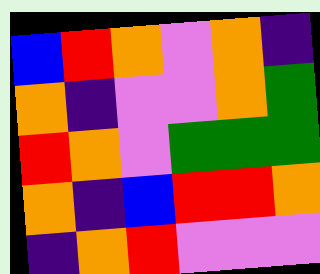[["blue", "red", "orange", "violet", "orange", "indigo"], ["orange", "indigo", "violet", "violet", "orange", "green"], ["red", "orange", "violet", "green", "green", "green"], ["orange", "indigo", "blue", "red", "red", "orange"], ["indigo", "orange", "red", "violet", "violet", "violet"]]